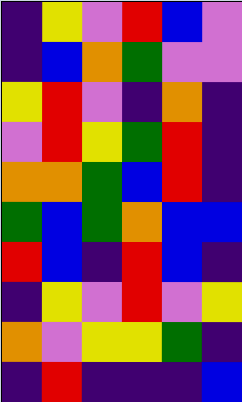[["indigo", "yellow", "violet", "red", "blue", "violet"], ["indigo", "blue", "orange", "green", "violet", "violet"], ["yellow", "red", "violet", "indigo", "orange", "indigo"], ["violet", "red", "yellow", "green", "red", "indigo"], ["orange", "orange", "green", "blue", "red", "indigo"], ["green", "blue", "green", "orange", "blue", "blue"], ["red", "blue", "indigo", "red", "blue", "indigo"], ["indigo", "yellow", "violet", "red", "violet", "yellow"], ["orange", "violet", "yellow", "yellow", "green", "indigo"], ["indigo", "red", "indigo", "indigo", "indigo", "blue"]]